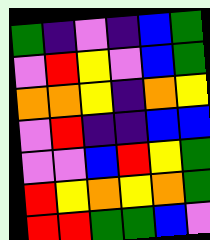[["green", "indigo", "violet", "indigo", "blue", "green"], ["violet", "red", "yellow", "violet", "blue", "green"], ["orange", "orange", "yellow", "indigo", "orange", "yellow"], ["violet", "red", "indigo", "indigo", "blue", "blue"], ["violet", "violet", "blue", "red", "yellow", "green"], ["red", "yellow", "orange", "yellow", "orange", "green"], ["red", "red", "green", "green", "blue", "violet"]]